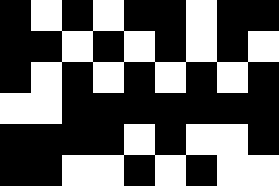[["black", "white", "black", "white", "black", "black", "white", "black", "black"], ["black", "black", "white", "black", "white", "black", "white", "black", "white"], ["black", "white", "black", "white", "black", "white", "black", "white", "black"], ["white", "white", "black", "black", "black", "black", "black", "black", "black"], ["black", "black", "black", "black", "white", "black", "white", "white", "black"], ["black", "black", "white", "white", "black", "white", "black", "white", "white"]]